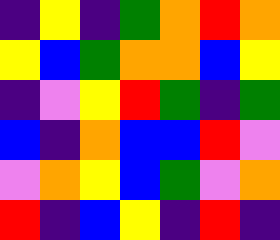[["indigo", "yellow", "indigo", "green", "orange", "red", "orange"], ["yellow", "blue", "green", "orange", "orange", "blue", "yellow"], ["indigo", "violet", "yellow", "red", "green", "indigo", "green"], ["blue", "indigo", "orange", "blue", "blue", "red", "violet"], ["violet", "orange", "yellow", "blue", "green", "violet", "orange"], ["red", "indigo", "blue", "yellow", "indigo", "red", "indigo"]]